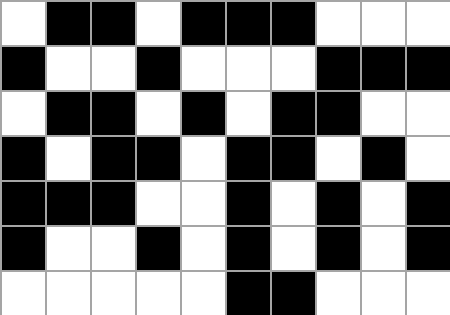[["white", "black", "black", "white", "black", "black", "black", "white", "white", "white"], ["black", "white", "white", "black", "white", "white", "white", "black", "black", "black"], ["white", "black", "black", "white", "black", "white", "black", "black", "white", "white"], ["black", "white", "black", "black", "white", "black", "black", "white", "black", "white"], ["black", "black", "black", "white", "white", "black", "white", "black", "white", "black"], ["black", "white", "white", "black", "white", "black", "white", "black", "white", "black"], ["white", "white", "white", "white", "white", "black", "black", "white", "white", "white"]]